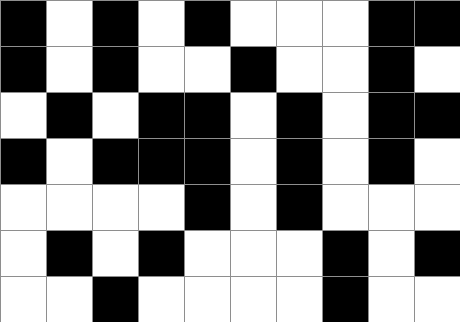[["black", "white", "black", "white", "black", "white", "white", "white", "black", "black"], ["black", "white", "black", "white", "white", "black", "white", "white", "black", "white"], ["white", "black", "white", "black", "black", "white", "black", "white", "black", "black"], ["black", "white", "black", "black", "black", "white", "black", "white", "black", "white"], ["white", "white", "white", "white", "black", "white", "black", "white", "white", "white"], ["white", "black", "white", "black", "white", "white", "white", "black", "white", "black"], ["white", "white", "black", "white", "white", "white", "white", "black", "white", "white"]]